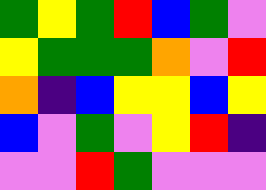[["green", "yellow", "green", "red", "blue", "green", "violet"], ["yellow", "green", "green", "green", "orange", "violet", "red"], ["orange", "indigo", "blue", "yellow", "yellow", "blue", "yellow"], ["blue", "violet", "green", "violet", "yellow", "red", "indigo"], ["violet", "violet", "red", "green", "violet", "violet", "violet"]]